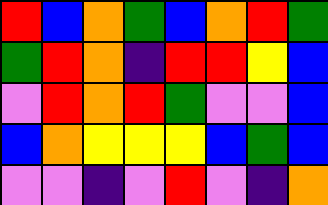[["red", "blue", "orange", "green", "blue", "orange", "red", "green"], ["green", "red", "orange", "indigo", "red", "red", "yellow", "blue"], ["violet", "red", "orange", "red", "green", "violet", "violet", "blue"], ["blue", "orange", "yellow", "yellow", "yellow", "blue", "green", "blue"], ["violet", "violet", "indigo", "violet", "red", "violet", "indigo", "orange"]]